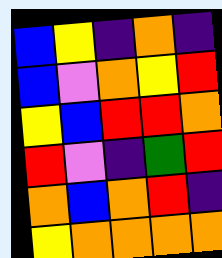[["blue", "yellow", "indigo", "orange", "indigo"], ["blue", "violet", "orange", "yellow", "red"], ["yellow", "blue", "red", "red", "orange"], ["red", "violet", "indigo", "green", "red"], ["orange", "blue", "orange", "red", "indigo"], ["yellow", "orange", "orange", "orange", "orange"]]